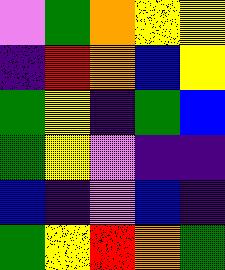[["violet", "green", "orange", "yellow", "yellow"], ["indigo", "red", "orange", "blue", "yellow"], ["green", "yellow", "indigo", "green", "blue"], ["green", "yellow", "violet", "indigo", "indigo"], ["blue", "indigo", "violet", "blue", "indigo"], ["green", "yellow", "red", "orange", "green"]]